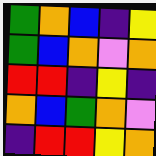[["green", "orange", "blue", "indigo", "yellow"], ["green", "blue", "orange", "violet", "orange"], ["red", "red", "indigo", "yellow", "indigo"], ["orange", "blue", "green", "orange", "violet"], ["indigo", "red", "red", "yellow", "orange"]]